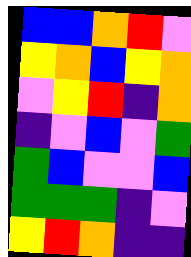[["blue", "blue", "orange", "red", "violet"], ["yellow", "orange", "blue", "yellow", "orange"], ["violet", "yellow", "red", "indigo", "orange"], ["indigo", "violet", "blue", "violet", "green"], ["green", "blue", "violet", "violet", "blue"], ["green", "green", "green", "indigo", "violet"], ["yellow", "red", "orange", "indigo", "indigo"]]